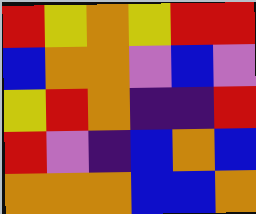[["red", "yellow", "orange", "yellow", "red", "red"], ["blue", "orange", "orange", "violet", "blue", "violet"], ["yellow", "red", "orange", "indigo", "indigo", "red"], ["red", "violet", "indigo", "blue", "orange", "blue"], ["orange", "orange", "orange", "blue", "blue", "orange"]]